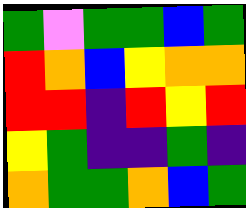[["green", "violet", "green", "green", "blue", "green"], ["red", "orange", "blue", "yellow", "orange", "orange"], ["red", "red", "indigo", "red", "yellow", "red"], ["yellow", "green", "indigo", "indigo", "green", "indigo"], ["orange", "green", "green", "orange", "blue", "green"]]